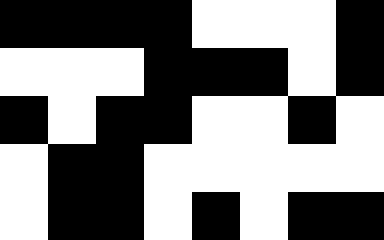[["black", "black", "black", "black", "white", "white", "white", "black"], ["white", "white", "white", "black", "black", "black", "white", "black"], ["black", "white", "black", "black", "white", "white", "black", "white"], ["white", "black", "black", "white", "white", "white", "white", "white"], ["white", "black", "black", "white", "black", "white", "black", "black"]]